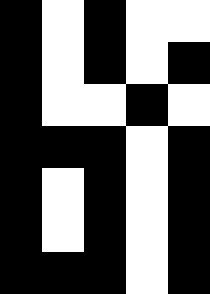[["black", "white", "black", "white", "white"], ["black", "white", "black", "white", "black"], ["black", "white", "white", "black", "white"], ["black", "black", "black", "white", "black"], ["black", "white", "black", "white", "black"], ["black", "white", "black", "white", "black"], ["black", "black", "black", "white", "black"]]